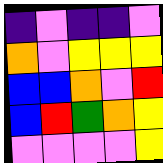[["indigo", "violet", "indigo", "indigo", "violet"], ["orange", "violet", "yellow", "yellow", "yellow"], ["blue", "blue", "orange", "violet", "red"], ["blue", "red", "green", "orange", "yellow"], ["violet", "violet", "violet", "violet", "yellow"]]